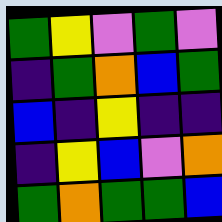[["green", "yellow", "violet", "green", "violet"], ["indigo", "green", "orange", "blue", "green"], ["blue", "indigo", "yellow", "indigo", "indigo"], ["indigo", "yellow", "blue", "violet", "orange"], ["green", "orange", "green", "green", "blue"]]